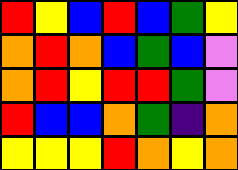[["red", "yellow", "blue", "red", "blue", "green", "yellow"], ["orange", "red", "orange", "blue", "green", "blue", "violet"], ["orange", "red", "yellow", "red", "red", "green", "violet"], ["red", "blue", "blue", "orange", "green", "indigo", "orange"], ["yellow", "yellow", "yellow", "red", "orange", "yellow", "orange"]]